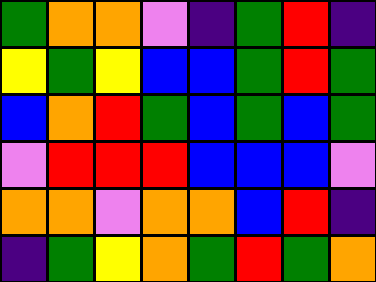[["green", "orange", "orange", "violet", "indigo", "green", "red", "indigo"], ["yellow", "green", "yellow", "blue", "blue", "green", "red", "green"], ["blue", "orange", "red", "green", "blue", "green", "blue", "green"], ["violet", "red", "red", "red", "blue", "blue", "blue", "violet"], ["orange", "orange", "violet", "orange", "orange", "blue", "red", "indigo"], ["indigo", "green", "yellow", "orange", "green", "red", "green", "orange"]]